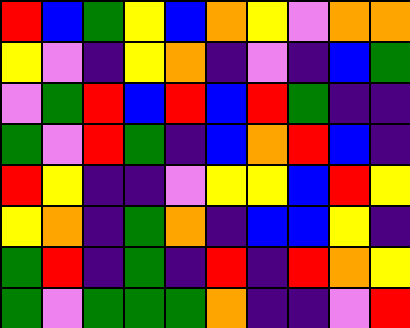[["red", "blue", "green", "yellow", "blue", "orange", "yellow", "violet", "orange", "orange"], ["yellow", "violet", "indigo", "yellow", "orange", "indigo", "violet", "indigo", "blue", "green"], ["violet", "green", "red", "blue", "red", "blue", "red", "green", "indigo", "indigo"], ["green", "violet", "red", "green", "indigo", "blue", "orange", "red", "blue", "indigo"], ["red", "yellow", "indigo", "indigo", "violet", "yellow", "yellow", "blue", "red", "yellow"], ["yellow", "orange", "indigo", "green", "orange", "indigo", "blue", "blue", "yellow", "indigo"], ["green", "red", "indigo", "green", "indigo", "red", "indigo", "red", "orange", "yellow"], ["green", "violet", "green", "green", "green", "orange", "indigo", "indigo", "violet", "red"]]